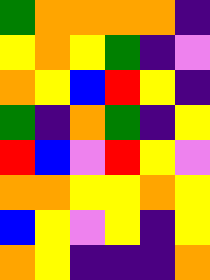[["green", "orange", "orange", "orange", "orange", "indigo"], ["yellow", "orange", "yellow", "green", "indigo", "violet"], ["orange", "yellow", "blue", "red", "yellow", "indigo"], ["green", "indigo", "orange", "green", "indigo", "yellow"], ["red", "blue", "violet", "red", "yellow", "violet"], ["orange", "orange", "yellow", "yellow", "orange", "yellow"], ["blue", "yellow", "violet", "yellow", "indigo", "yellow"], ["orange", "yellow", "indigo", "indigo", "indigo", "orange"]]